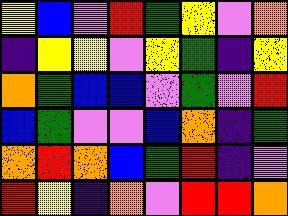[["yellow", "blue", "violet", "red", "green", "yellow", "violet", "orange"], ["indigo", "yellow", "yellow", "violet", "yellow", "green", "indigo", "yellow"], ["orange", "green", "blue", "blue", "violet", "green", "violet", "red"], ["blue", "green", "violet", "violet", "blue", "orange", "indigo", "green"], ["orange", "red", "orange", "blue", "green", "red", "indigo", "violet"], ["red", "yellow", "indigo", "orange", "violet", "red", "red", "orange"]]